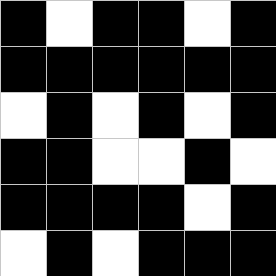[["black", "white", "black", "black", "white", "black"], ["black", "black", "black", "black", "black", "black"], ["white", "black", "white", "black", "white", "black"], ["black", "black", "white", "white", "black", "white"], ["black", "black", "black", "black", "white", "black"], ["white", "black", "white", "black", "black", "black"]]